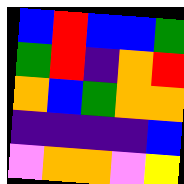[["blue", "red", "blue", "blue", "green"], ["green", "red", "indigo", "orange", "red"], ["orange", "blue", "green", "orange", "orange"], ["indigo", "indigo", "indigo", "indigo", "blue"], ["violet", "orange", "orange", "violet", "yellow"]]